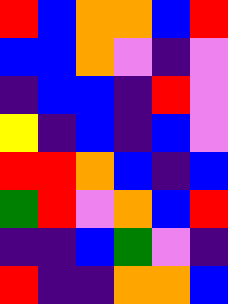[["red", "blue", "orange", "orange", "blue", "red"], ["blue", "blue", "orange", "violet", "indigo", "violet"], ["indigo", "blue", "blue", "indigo", "red", "violet"], ["yellow", "indigo", "blue", "indigo", "blue", "violet"], ["red", "red", "orange", "blue", "indigo", "blue"], ["green", "red", "violet", "orange", "blue", "red"], ["indigo", "indigo", "blue", "green", "violet", "indigo"], ["red", "indigo", "indigo", "orange", "orange", "blue"]]